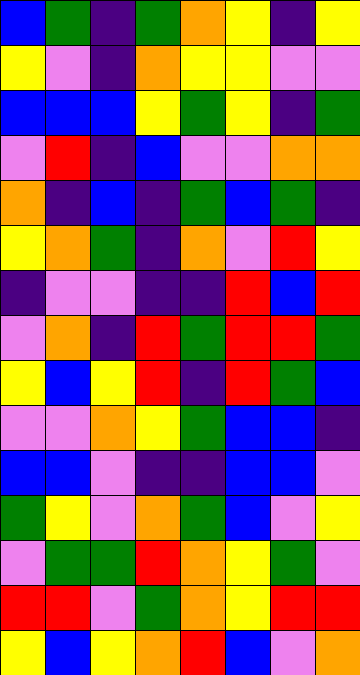[["blue", "green", "indigo", "green", "orange", "yellow", "indigo", "yellow"], ["yellow", "violet", "indigo", "orange", "yellow", "yellow", "violet", "violet"], ["blue", "blue", "blue", "yellow", "green", "yellow", "indigo", "green"], ["violet", "red", "indigo", "blue", "violet", "violet", "orange", "orange"], ["orange", "indigo", "blue", "indigo", "green", "blue", "green", "indigo"], ["yellow", "orange", "green", "indigo", "orange", "violet", "red", "yellow"], ["indigo", "violet", "violet", "indigo", "indigo", "red", "blue", "red"], ["violet", "orange", "indigo", "red", "green", "red", "red", "green"], ["yellow", "blue", "yellow", "red", "indigo", "red", "green", "blue"], ["violet", "violet", "orange", "yellow", "green", "blue", "blue", "indigo"], ["blue", "blue", "violet", "indigo", "indigo", "blue", "blue", "violet"], ["green", "yellow", "violet", "orange", "green", "blue", "violet", "yellow"], ["violet", "green", "green", "red", "orange", "yellow", "green", "violet"], ["red", "red", "violet", "green", "orange", "yellow", "red", "red"], ["yellow", "blue", "yellow", "orange", "red", "blue", "violet", "orange"]]